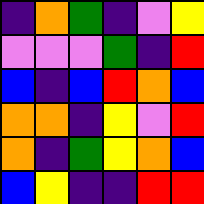[["indigo", "orange", "green", "indigo", "violet", "yellow"], ["violet", "violet", "violet", "green", "indigo", "red"], ["blue", "indigo", "blue", "red", "orange", "blue"], ["orange", "orange", "indigo", "yellow", "violet", "red"], ["orange", "indigo", "green", "yellow", "orange", "blue"], ["blue", "yellow", "indigo", "indigo", "red", "red"]]